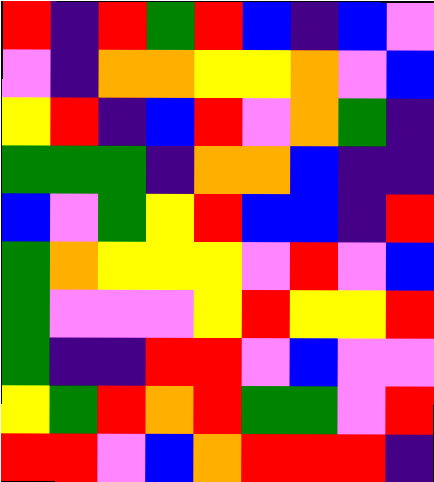[["red", "indigo", "red", "green", "red", "blue", "indigo", "blue", "violet"], ["violet", "indigo", "orange", "orange", "yellow", "yellow", "orange", "violet", "blue"], ["yellow", "red", "indigo", "blue", "red", "violet", "orange", "green", "indigo"], ["green", "green", "green", "indigo", "orange", "orange", "blue", "indigo", "indigo"], ["blue", "violet", "green", "yellow", "red", "blue", "blue", "indigo", "red"], ["green", "orange", "yellow", "yellow", "yellow", "violet", "red", "violet", "blue"], ["green", "violet", "violet", "violet", "yellow", "red", "yellow", "yellow", "red"], ["green", "indigo", "indigo", "red", "red", "violet", "blue", "violet", "violet"], ["yellow", "green", "red", "orange", "red", "green", "green", "violet", "red"], ["red", "red", "violet", "blue", "orange", "red", "red", "red", "indigo"]]